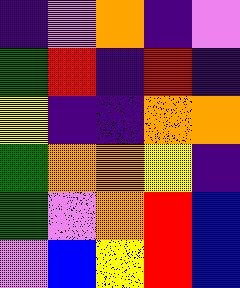[["indigo", "violet", "orange", "indigo", "violet"], ["green", "red", "indigo", "red", "indigo"], ["yellow", "indigo", "indigo", "orange", "orange"], ["green", "orange", "orange", "yellow", "indigo"], ["green", "violet", "orange", "red", "blue"], ["violet", "blue", "yellow", "red", "blue"]]